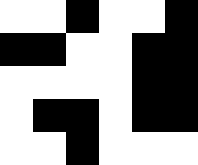[["white", "white", "black", "white", "white", "black"], ["black", "black", "white", "white", "black", "black"], ["white", "white", "white", "white", "black", "black"], ["white", "black", "black", "white", "black", "black"], ["white", "white", "black", "white", "white", "white"]]